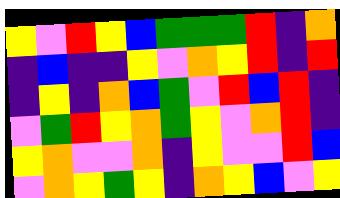[["yellow", "violet", "red", "yellow", "blue", "green", "green", "green", "red", "indigo", "orange"], ["indigo", "blue", "indigo", "indigo", "yellow", "violet", "orange", "yellow", "red", "indigo", "red"], ["indigo", "yellow", "indigo", "orange", "blue", "green", "violet", "red", "blue", "red", "indigo"], ["violet", "green", "red", "yellow", "orange", "green", "yellow", "violet", "orange", "red", "indigo"], ["yellow", "orange", "violet", "violet", "orange", "indigo", "yellow", "violet", "violet", "red", "blue"], ["violet", "orange", "yellow", "green", "yellow", "indigo", "orange", "yellow", "blue", "violet", "yellow"]]